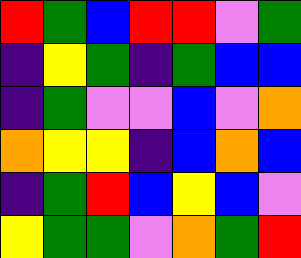[["red", "green", "blue", "red", "red", "violet", "green"], ["indigo", "yellow", "green", "indigo", "green", "blue", "blue"], ["indigo", "green", "violet", "violet", "blue", "violet", "orange"], ["orange", "yellow", "yellow", "indigo", "blue", "orange", "blue"], ["indigo", "green", "red", "blue", "yellow", "blue", "violet"], ["yellow", "green", "green", "violet", "orange", "green", "red"]]